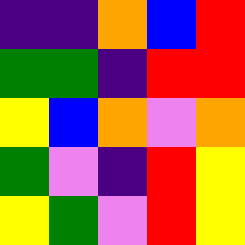[["indigo", "indigo", "orange", "blue", "red"], ["green", "green", "indigo", "red", "red"], ["yellow", "blue", "orange", "violet", "orange"], ["green", "violet", "indigo", "red", "yellow"], ["yellow", "green", "violet", "red", "yellow"]]